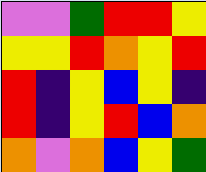[["violet", "violet", "green", "red", "red", "yellow"], ["yellow", "yellow", "red", "orange", "yellow", "red"], ["red", "indigo", "yellow", "blue", "yellow", "indigo"], ["red", "indigo", "yellow", "red", "blue", "orange"], ["orange", "violet", "orange", "blue", "yellow", "green"]]